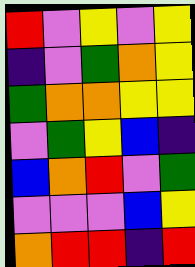[["red", "violet", "yellow", "violet", "yellow"], ["indigo", "violet", "green", "orange", "yellow"], ["green", "orange", "orange", "yellow", "yellow"], ["violet", "green", "yellow", "blue", "indigo"], ["blue", "orange", "red", "violet", "green"], ["violet", "violet", "violet", "blue", "yellow"], ["orange", "red", "red", "indigo", "red"]]